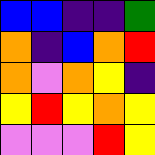[["blue", "blue", "indigo", "indigo", "green"], ["orange", "indigo", "blue", "orange", "red"], ["orange", "violet", "orange", "yellow", "indigo"], ["yellow", "red", "yellow", "orange", "yellow"], ["violet", "violet", "violet", "red", "yellow"]]